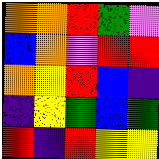[["orange", "orange", "red", "green", "violet"], ["blue", "orange", "violet", "red", "red"], ["orange", "yellow", "red", "blue", "indigo"], ["indigo", "yellow", "green", "blue", "green"], ["red", "indigo", "red", "yellow", "yellow"]]